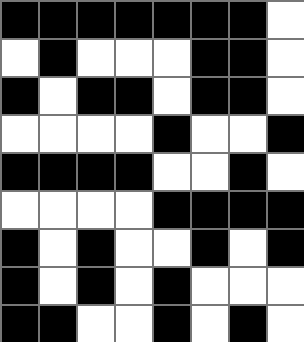[["black", "black", "black", "black", "black", "black", "black", "white"], ["white", "black", "white", "white", "white", "black", "black", "white"], ["black", "white", "black", "black", "white", "black", "black", "white"], ["white", "white", "white", "white", "black", "white", "white", "black"], ["black", "black", "black", "black", "white", "white", "black", "white"], ["white", "white", "white", "white", "black", "black", "black", "black"], ["black", "white", "black", "white", "white", "black", "white", "black"], ["black", "white", "black", "white", "black", "white", "white", "white"], ["black", "black", "white", "white", "black", "white", "black", "white"]]